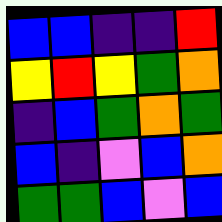[["blue", "blue", "indigo", "indigo", "red"], ["yellow", "red", "yellow", "green", "orange"], ["indigo", "blue", "green", "orange", "green"], ["blue", "indigo", "violet", "blue", "orange"], ["green", "green", "blue", "violet", "blue"]]